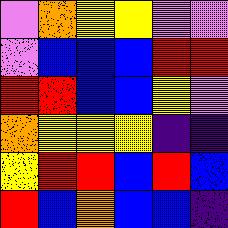[["violet", "orange", "yellow", "yellow", "violet", "violet"], ["violet", "blue", "blue", "blue", "red", "red"], ["red", "red", "blue", "blue", "yellow", "violet"], ["orange", "yellow", "yellow", "yellow", "indigo", "indigo"], ["yellow", "red", "red", "blue", "red", "blue"], ["red", "blue", "orange", "blue", "blue", "indigo"]]